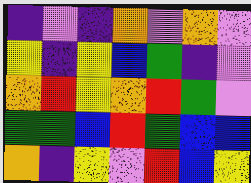[["indigo", "violet", "indigo", "orange", "violet", "orange", "violet"], ["yellow", "indigo", "yellow", "blue", "green", "indigo", "violet"], ["orange", "red", "yellow", "orange", "red", "green", "violet"], ["green", "green", "blue", "red", "green", "blue", "blue"], ["orange", "indigo", "yellow", "violet", "red", "blue", "yellow"]]